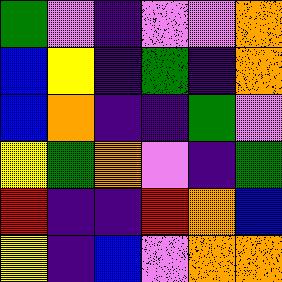[["green", "violet", "indigo", "violet", "violet", "orange"], ["blue", "yellow", "indigo", "green", "indigo", "orange"], ["blue", "orange", "indigo", "indigo", "green", "violet"], ["yellow", "green", "orange", "violet", "indigo", "green"], ["red", "indigo", "indigo", "red", "orange", "blue"], ["yellow", "indigo", "blue", "violet", "orange", "orange"]]